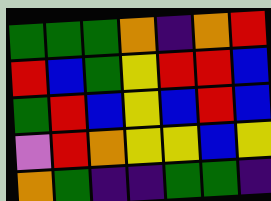[["green", "green", "green", "orange", "indigo", "orange", "red"], ["red", "blue", "green", "yellow", "red", "red", "blue"], ["green", "red", "blue", "yellow", "blue", "red", "blue"], ["violet", "red", "orange", "yellow", "yellow", "blue", "yellow"], ["orange", "green", "indigo", "indigo", "green", "green", "indigo"]]